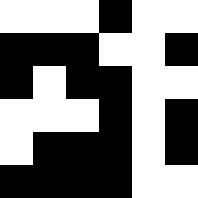[["white", "white", "white", "black", "white", "white"], ["black", "black", "black", "white", "white", "black"], ["black", "white", "black", "black", "white", "white"], ["white", "white", "white", "black", "white", "black"], ["white", "black", "black", "black", "white", "black"], ["black", "black", "black", "black", "white", "white"]]